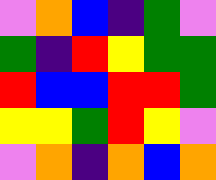[["violet", "orange", "blue", "indigo", "green", "violet"], ["green", "indigo", "red", "yellow", "green", "green"], ["red", "blue", "blue", "red", "red", "green"], ["yellow", "yellow", "green", "red", "yellow", "violet"], ["violet", "orange", "indigo", "orange", "blue", "orange"]]